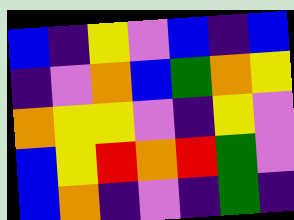[["blue", "indigo", "yellow", "violet", "blue", "indigo", "blue"], ["indigo", "violet", "orange", "blue", "green", "orange", "yellow"], ["orange", "yellow", "yellow", "violet", "indigo", "yellow", "violet"], ["blue", "yellow", "red", "orange", "red", "green", "violet"], ["blue", "orange", "indigo", "violet", "indigo", "green", "indigo"]]